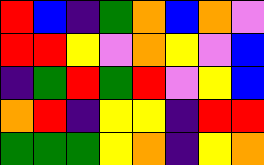[["red", "blue", "indigo", "green", "orange", "blue", "orange", "violet"], ["red", "red", "yellow", "violet", "orange", "yellow", "violet", "blue"], ["indigo", "green", "red", "green", "red", "violet", "yellow", "blue"], ["orange", "red", "indigo", "yellow", "yellow", "indigo", "red", "red"], ["green", "green", "green", "yellow", "orange", "indigo", "yellow", "orange"]]